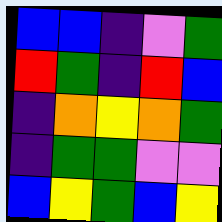[["blue", "blue", "indigo", "violet", "green"], ["red", "green", "indigo", "red", "blue"], ["indigo", "orange", "yellow", "orange", "green"], ["indigo", "green", "green", "violet", "violet"], ["blue", "yellow", "green", "blue", "yellow"]]